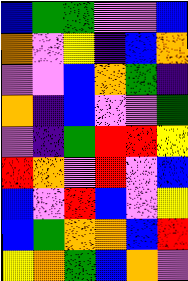[["blue", "green", "green", "violet", "violet", "blue"], ["orange", "violet", "yellow", "indigo", "blue", "orange"], ["violet", "violet", "blue", "orange", "green", "indigo"], ["orange", "indigo", "blue", "violet", "violet", "green"], ["violet", "indigo", "green", "red", "red", "yellow"], ["red", "orange", "violet", "red", "violet", "blue"], ["blue", "violet", "red", "blue", "violet", "yellow"], ["blue", "green", "orange", "orange", "blue", "red"], ["yellow", "orange", "green", "blue", "orange", "violet"]]